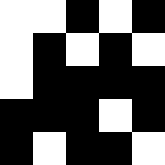[["white", "white", "black", "white", "black"], ["white", "black", "white", "black", "white"], ["white", "black", "black", "black", "black"], ["black", "black", "black", "white", "black"], ["black", "white", "black", "black", "white"]]